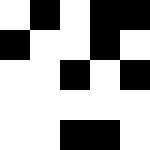[["white", "black", "white", "black", "black"], ["black", "white", "white", "black", "white"], ["white", "white", "black", "white", "black"], ["white", "white", "white", "white", "white"], ["white", "white", "black", "black", "white"]]